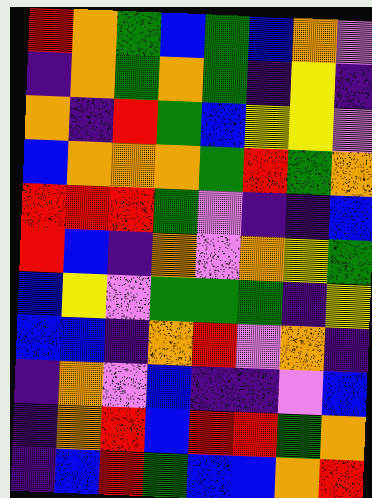[["red", "orange", "green", "blue", "green", "blue", "orange", "violet"], ["indigo", "orange", "green", "orange", "green", "indigo", "yellow", "indigo"], ["orange", "indigo", "red", "green", "blue", "yellow", "yellow", "violet"], ["blue", "orange", "orange", "orange", "green", "red", "green", "orange"], ["red", "red", "red", "green", "violet", "indigo", "indigo", "blue"], ["red", "blue", "indigo", "orange", "violet", "orange", "yellow", "green"], ["blue", "yellow", "violet", "green", "green", "green", "indigo", "yellow"], ["blue", "blue", "indigo", "orange", "red", "violet", "orange", "indigo"], ["indigo", "orange", "violet", "blue", "indigo", "indigo", "violet", "blue"], ["indigo", "orange", "red", "blue", "red", "red", "green", "orange"], ["indigo", "blue", "red", "green", "blue", "blue", "orange", "red"]]